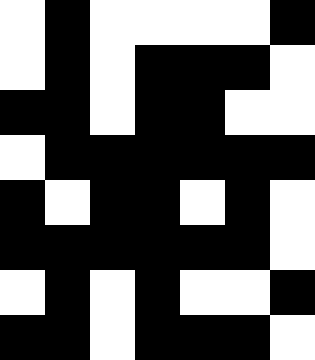[["white", "black", "white", "white", "white", "white", "black"], ["white", "black", "white", "black", "black", "black", "white"], ["black", "black", "white", "black", "black", "white", "white"], ["white", "black", "black", "black", "black", "black", "black"], ["black", "white", "black", "black", "white", "black", "white"], ["black", "black", "black", "black", "black", "black", "white"], ["white", "black", "white", "black", "white", "white", "black"], ["black", "black", "white", "black", "black", "black", "white"]]